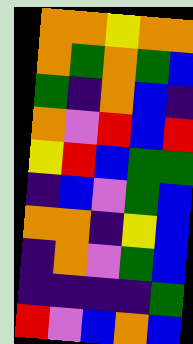[["orange", "orange", "yellow", "orange", "orange"], ["orange", "green", "orange", "green", "blue"], ["green", "indigo", "orange", "blue", "indigo"], ["orange", "violet", "red", "blue", "red"], ["yellow", "red", "blue", "green", "green"], ["indigo", "blue", "violet", "green", "blue"], ["orange", "orange", "indigo", "yellow", "blue"], ["indigo", "orange", "violet", "green", "blue"], ["indigo", "indigo", "indigo", "indigo", "green"], ["red", "violet", "blue", "orange", "blue"]]